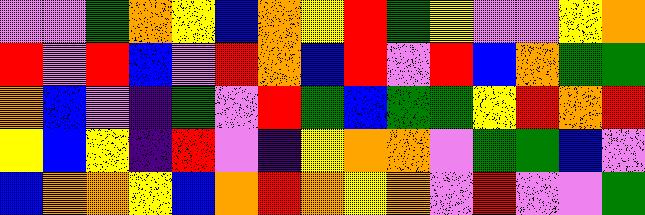[["violet", "violet", "green", "orange", "yellow", "blue", "orange", "yellow", "red", "green", "yellow", "violet", "violet", "yellow", "orange"], ["red", "violet", "red", "blue", "violet", "red", "orange", "blue", "red", "violet", "red", "blue", "orange", "green", "green"], ["orange", "blue", "violet", "indigo", "green", "violet", "red", "green", "blue", "green", "green", "yellow", "red", "orange", "red"], ["yellow", "blue", "yellow", "indigo", "red", "violet", "indigo", "yellow", "orange", "orange", "violet", "green", "green", "blue", "violet"], ["blue", "orange", "orange", "yellow", "blue", "orange", "red", "orange", "yellow", "orange", "violet", "red", "violet", "violet", "green"]]